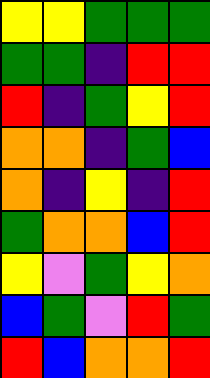[["yellow", "yellow", "green", "green", "green"], ["green", "green", "indigo", "red", "red"], ["red", "indigo", "green", "yellow", "red"], ["orange", "orange", "indigo", "green", "blue"], ["orange", "indigo", "yellow", "indigo", "red"], ["green", "orange", "orange", "blue", "red"], ["yellow", "violet", "green", "yellow", "orange"], ["blue", "green", "violet", "red", "green"], ["red", "blue", "orange", "orange", "red"]]